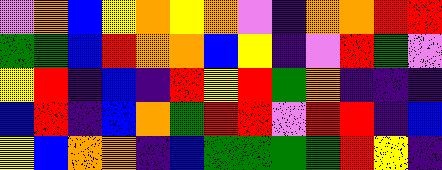[["violet", "orange", "blue", "yellow", "orange", "yellow", "orange", "violet", "indigo", "orange", "orange", "red", "red"], ["green", "green", "blue", "red", "orange", "orange", "blue", "yellow", "indigo", "violet", "red", "green", "violet"], ["yellow", "red", "indigo", "blue", "indigo", "red", "yellow", "red", "green", "orange", "indigo", "indigo", "indigo"], ["blue", "red", "indigo", "blue", "orange", "green", "red", "red", "violet", "red", "red", "indigo", "blue"], ["yellow", "blue", "orange", "orange", "indigo", "blue", "green", "green", "green", "green", "red", "yellow", "indigo"]]